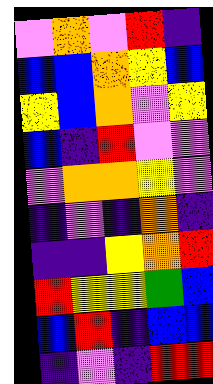[["violet", "orange", "violet", "red", "indigo"], ["blue", "blue", "orange", "yellow", "blue"], ["yellow", "blue", "orange", "violet", "yellow"], ["blue", "indigo", "red", "violet", "violet"], ["violet", "orange", "orange", "yellow", "violet"], ["indigo", "violet", "indigo", "orange", "indigo"], ["indigo", "indigo", "yellow", "orange", "red"], ["red", "yellow", "yellow", "green", "blue"], ["blue", "red", "indigo", "blue", "blue"], ["indigo", "violet", "indigo", "red", "red"]]